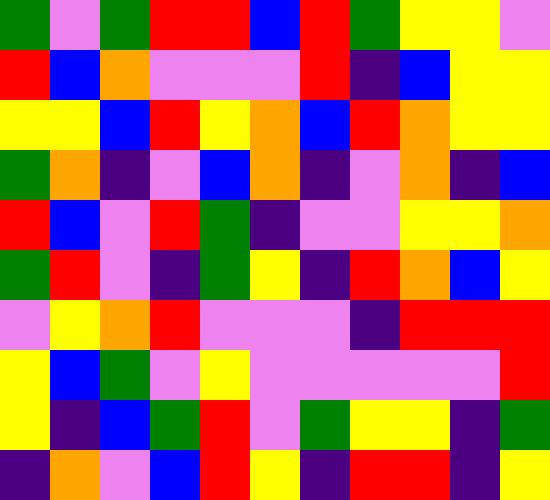[["green", "violet", "green", "red", "red", "blue", "red", "green", "yellow", "yellow", "violet"], ["red", "blue", "orange", "violet", "violet", "violet", "red", "indigo", "blue", "yellow", "yellow"], ["yellow", "yellow", "blue", "red", "yellow", "orange", "blue", "red", "orange", "yellow", "yellow"], ["green", "orange", "indigo", "violet", "blue", "orange", "indigo", "violet", "orange", "indigo", "blue"], ["red", "blue", "violet", "red", "green", "indigo", "violet", "violet", "yellow", "yellow", "orange"], ["green", "red", "violet", "indigo", "green", "yellow", "indigo", "red", "orange", "blue", "yellow"], ["violet", "yellow", "orange", "red", "violet", "violet", "violet", "indigo", "red", "red", "red"], ["yellow", "blue", "green", "violet", "yellow", "violet", "violet", "violet", "violet", "violet", "red"], ["yellow", "indigo", "blue", "green", "red", "violet", "green", "yellow", "yellow", "indigo", "green"], ["indigo", "orange", "violet", "blue", "red", "yellow", "indigo", "red", "red", "indigo", "yellow"]]